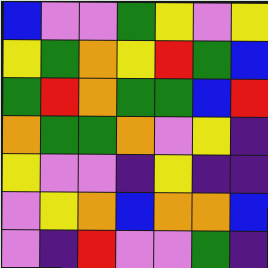[["blue", "violet", "violet", "green", "yellow", "violet", "yellow"], ["yellow", "green", "orange", "yellow", "red", "green", "blue"], ["green", "red", "orange", "green", "green", "blue", "red"], ["orange", "green", "green", "orange", "violet", "yellow", "indigo"], ["yellow", "violet", "violet", "indigo", "yellow", "indigo", "indigo"], ["violet", "yellow", "orange", "blue", "orange", "orange", "blue"], ["violet", "indigo", "red", "violet", "violet", "green", "indigo"]]